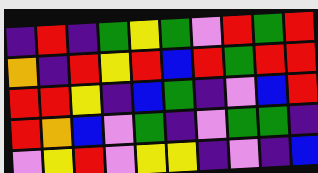[["indigo", "red", "indigo", "green", "yellow", "green", "violet", "red", "green", "red"], ["orange", "indigo", "red", "yellow", "red", "blue", "red", "green", "red", "red"], ["red", "red", "yellow", "indigo", "blue", "green", "indigo", "violet", "blue", "red"], ["red", "orange", "blue", "violet", "green", "indigo", "violet", "green", "green", "indigo"], ["violet", "yellow", "red", "violet", "yellow", "yellow", "indigo", "violet", "indigo", "blue"]]